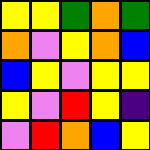[["yellow", "yellow", "green", "orange", "green"], ["orange", "violet", "yellow", "orange", "blue"], ["blue", "yellow", "violet", "yellow", "yellow"], ["yellow", "violet", "red", "yellow", "indigo"], ["violet", "red", "orange", "blue", "yellow"]]